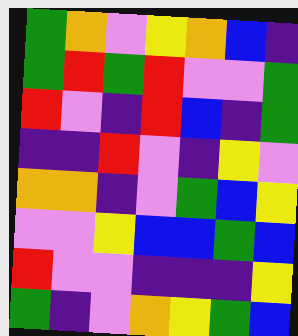[["green", "orange", "violet", "yellow", "orange", "blue", "indigo"], ["green", "red", "green", "red", "violet", "violet", "green"], ["red", "violet", "indigo", "red", "blue", "indigo", "green"], ["indigo", "indigo", "red", "violet", "indigo", "yellow", "violet"], ["orange", "orange", "indigo", "violet", "green", "blue", "yellow"], ["violet", "violet", "yellow", "blue", "blue", "green", "blue"], ["red", "violet", "violet", "indigo", "indigo", "indigo", "yellow"], ["green", "indigo", "violet", "orange", "yellow", "green", "blue"]]